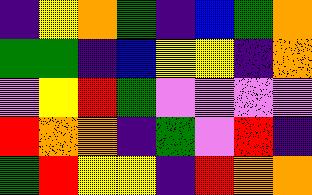[["indigo", "yellow", "orange", "green", "indigo", "blue", "green", "orange"], ["green", "green", "indigo", "blue", "yellow", "yellow", "indigo", "orange"], ["violet", "yellow", "red", "green", "violet", "violet", "violet", "violet"], ["red", "orange", "orange", "indigo", "green", "violet", "red", "indigo"], ["green", "red", "yellow", "yellow", "indigo", "red", "orange", "orange"]]